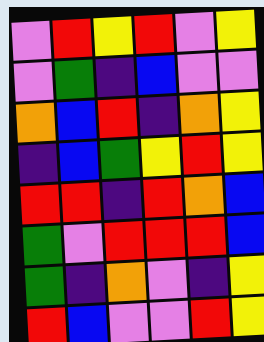[["violet", "red", "yellow", "red", "violet", "yellow"], ["violet", "green", "indigo", "blue", "violet", "violet"], ["orange", "blue", "red", "indigo", "orange", "yellow"], ["indigo", "blue", "green", "yellow", "red", "yellow"], ["red", "red", "indigo", "red", "orange", "blue"], ["green", "violet", "red", "red", "red", "blue"], ["green", "indigo", "orange", "violet", "indigo", "yellow"], ["red", "blue", "violet", "violet", "red", "yellow"]]